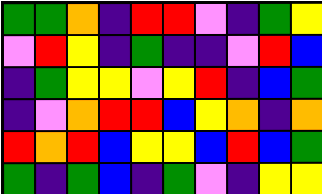[["green", "green", "orange", "indigo", "red", "red", "violet", "indigo", "green", "yellow"], ["violet", "red", "yellow", "indigo", "green", "indigo", "indigo", "violet", "red", "blue"], ["indigo", "green", "yellow", "yellow", "violet", "yellow", "red", "indigo", "blue", "green"], ["indigo", "violet", "orange", "red", "red", "blue", "yellow", "orange", "indigo", "orange"], ["red", "orange", "red", "blue", "yellow", "yellow", "blue", "red", "blue", "green"], ["green", "indigo", "green", "blue", "indigo", "green", "violet", "indigo", "yellow", "yellow"]]